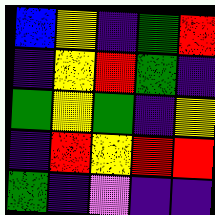[["blue", "yellow", "indigo", "green", "red"], ["indigo", "yellow", "red", "green", "indigo"], ["green", "yellow", "green", "indigo", "yellow"], ["indigo", "red", "yellow", "red", "red"], ["green", "indigo", "violet", "indigo", "indigo"]]